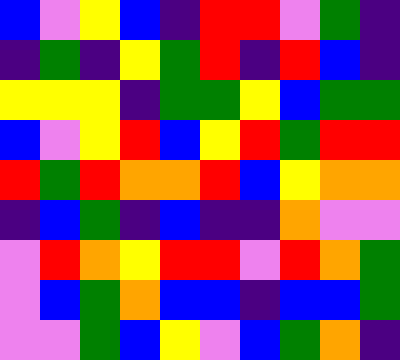[["blue", "violet", "yellow", "blue", "indigo", "red", "red", "violet", "green", "indigo"], ["indigo", "green", "indigo", "yellow", "green", "red", "indigo", "red", "blue", "indigo"], ["yellow", "yellow", "yellow", "indigo", "green", "green", "yellow", "blue", "green", "green"], ["blue", "violet", "yellow", "red", "blue", "yellow", "red", "green", "red", "red"], ["red", "green", "red", "orange", "orange", "red", "blue", "yellow", "orange", "orange"], ["indigo", "blue", "green", "indigo", "blue", "indigo", "indigo", "orange", "violet", "violet"], ["violet", "red", "orange", "yellow", "red", "red", "violet", "red", "orange", "green"], ["violet", "blue", "green", "orange", "blue", "blue", "indigo", "blue", "blue", "green"], ["violet", "violet", "green", "blue", "yellow", "violet", "blue", "green", "orange", "indigo"]]